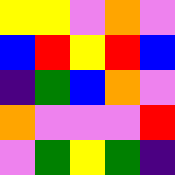[["yellow", "yellow", "violet", "orange", "violet"], ["blue", "red", "yellow", "red", "blue"], ["indigo", "green", "blue", "orange", "violet"], ["orange", "violet", "violet", "violet", "red"], ["violet", "green", "yellow", "green", "indigo"]]